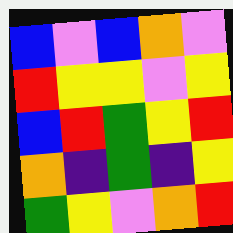[["blue", "violet", "blue", "orange", "violet"], ["red", "yellow", "yellow", "violet", "yellow"], ["blue", "red", "green", "yellow", "red"], ["orange", "indigo", "green", "indigo", "yellow"], ["green", "yellow", "violet", "orange", "red"]]